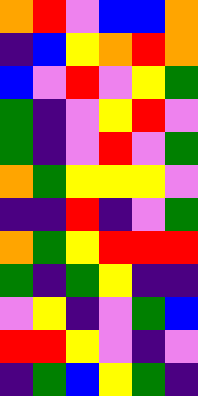[["orange", "red", "violet", "blue", "blue", "orange"], ["indigo", "blue", "yellow", "orange", "red", "orange"], ["blue", "violet", "red", "violet", "yellow", "green"], ["green", "indigo", "violet", "yellow", "red", "violet"], ["green", "indigo", "violet", "red", "violet", "green"], ["orange", "green", "yellow", "yellow", "yellow", "violet"], ["indigo", "indigo", "red", "indigo", "violet", "green"], ["orange", "green", "yellow", "red", "red", "red"], ["green", "indigo", "green", "yellow", "indigo", "indigo"], ["violet", "yellow", "indigo", "violet", "green", "blue"], ["red", "red", "yellow", "violet", "indigo", "violet"], ["indigo", "green", "blue", "yellow", "green", "indigo"]]